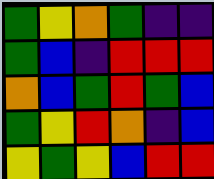[["green", "yellow", "orange", "green", "indigo", "indigo"], ["green", "blue", "indigo", "red", "red", "red"], ["orange", "blue", "green", "red", "green", "blue"], ["green", "yellow", "red", "orange", "indigo", "blue"], ["yellow", "green", "yellow", "blue", "red", "red"]]